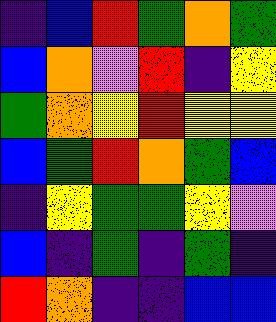[["indigo", "blue", "red", "green", "orange", "green"], ["blue", "orange", "violet", "red", "indigo", "yellow"], ["green", "orange", "yellow", "red", "yellow", "yellow"], ["blue", "green", "red", "orange", "green", "blue"], ["indigo", "yellow", "green", "green", "yellow", "violet"], ["blue", "indigo", "green", "indigo", "green", "indigo"], ["red", "orange", "indigo", "indigo", "blue", "blue"]]